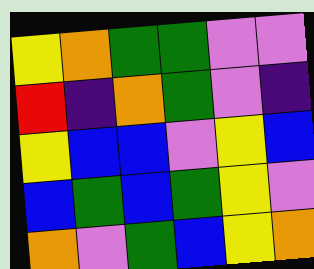[["yellow", "orange", "green", "green", "violet", "violet"], ["red", "indigo", "orange", "green", "violet", "indigo"], ["yellow", "blue", "blue", "violet", "yellow", "blue"], ["blue", "green", "blue", "green", "yellow", "violet"], ["orange", "violet", "green", "blue", "yellow", "orange"]]